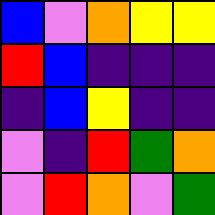[["blue", "violet", "orange", "yellow", "yellow"], ["red", "blue", "indigo", "indigo", "indigo"], ["indigo", "blue", "yellow", "indigo", "indigo"], ["violet", "indigo", "red", "green", "orange"], ["violet", "red", "orange", "violet", "green"]]